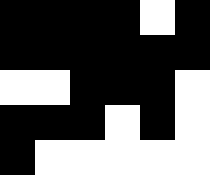[["black", "black", "black", "black", "white", "black"], ["black", "black", "black", "black", "black", "black"], ["white", "white", "black", "black", "black", "white"], ["black", "black", "black", "white", "black", "white"], ["black", "white", "white", "white", "white", "white"]]